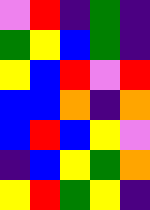[["violet", "red", "indigo", "green", "indigo"], ["green", "yellow", "blue", "green", "indigo"], ["yellow", "blue", "red", "violet", "red"], ["blue", "blue", "orange", "indigo", "orange"], ["blue", "red", "blue", "yellow", "violet"], ["indigo", "blue", "yellow", "green", "orange"], ["yellow", "red", "green", "yellow", "indigo"]]